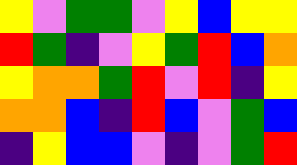[["yellow", "violet", "green", "green", "violet", "yellow", "blue", "yellow", "yellow"], ["red", "green", "indigo", "violet", "yellow", "green", "red", "blue", "orange"], ["yellow", "orange", "orange", "green", "red", "violet", "red", "indigo", "yellow"], ["orange", "orange", "blue", "indigo", "red", "blue", "violet", "green", "blue"], ["indigo", "yellow", "blue", "blue", "violet", "indigo", "violet", "green", "red"]]